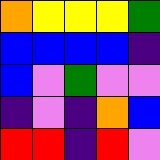[["orange", "yellow", "yellow", "yellow", "green"], ["blue", "blue", "blue", "blue", "indigo"], ["blue", "violet", "green", "violet", "violet"], ["indigo", "violet", "indigo", "orange", "blue"], ["red", "red", "indigo", "red", "violet"]]